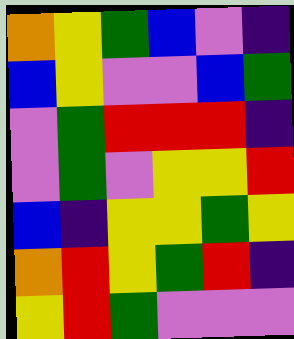[["orange", "yellow", "green", "blue", "violet", "indigo"], ["blue", "yellow", "violet", "violet", "blue", "green"], ["violet", "green", "red", "red", "red", "indigo"], ["violet", "green", "violet", "yellow", "yellow", "red"], ["blue", "indigo", "yellow", "yellow", "green", "yellow"], ["orange", "red", "yellow", "green", "red", "indigo"], ["yellow", "red", "green", "violet", "violet", "violet"]]